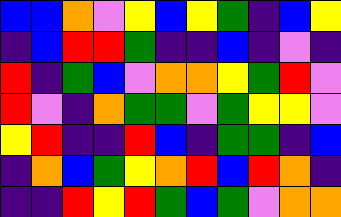[["blue", "blue", "orange", "violet", "yellow", "blue", "yellow", "green", "indigo", "blue", "yellow"], ["indigo", "blue", "red", "red", "green", "indigo", "indigo", "blue", "indigo", "violet", "indigo"], ["red", "indigo", "green", "blue", "violet", "orange", "orange", "yellow", "green", "red", "violet"], ["red", "violet", "indigo", "orange", "green", "green", "violet", "green", "yellow", "yellow", "violet"], ["yellow", "red", "indigo", "indigo", "red", "blue", "indigo", "green", "green", "indigo", "blue"], ["indigo", "orange", "blue", "green", "yellow", "orange", "red", "blue", "red", "orange", "indigo"], ["indigo", "indigo", "red", "yellow", "red", "green", "blue", "green", "violet", "orange", "orange"]]